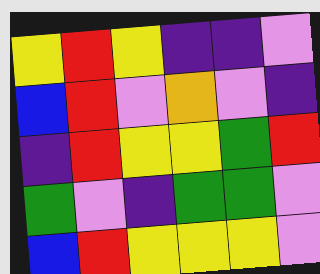[["yellow", "red", "yellow", "indigo", "indigo", "violet"], ["blue", "red", "violet", "orange", "violet", "indigo"], ["indigo", "red", "yellow", "yellow", "green", "red"], ["green", "violet", "indigo", "green", "green", "violet"], ["blue", "red", "yellow", "yellow", "yellow", "violet"]]